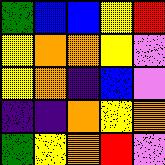[["green", "blue", "blue", "yellow", "red"], ["yellow", "orange", "orange", "yellow", "violet"], ["yellow", "orange", "indigo", "blue", "violet"], ["indigo", "indigo", "orange", "yellow", "orange"], ["green", "yellow", "orange", "red", "violet"]]